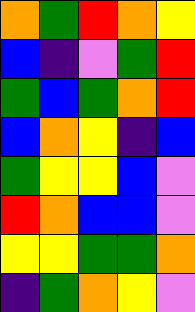[["orange", "green", "red", "orange", "yellow"], ["blue", "indigo", "violet", "green", "red"], ["green", "blue", "green", "orange", "red"], ["blue", "orange", "yellow", "indigo", "blue"], ["green", "yellow", "yellow", "blue", "violet"], ["red", "orange", "blue", "blue", "violet"], ["yellow", "yellow", "green", "green", "orange"], ["indigo", "green", "orange", "yellow", "violet"]]